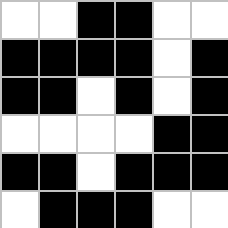[["white", "white", "black", "black", "white", "white"], ["black", "black", "black", "black", "white", "black"], ["black", "black", "white", "black", "white", "black"], ["white", "white", "white", "white", "black", "black"], ["black", "black", "white", "black", "black", "black"], ["white", "black", "black", "black", "white", "white"]]